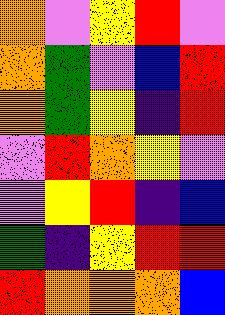[["orange", "violet", "yellow", "red", "violet"], ["orange", "green", "violet", "blue", "red"], ["orange", "green", "yellow", "indigo", "red"], ["violet", "red", "orange", "yellow", "violet"], ["violet", "yellow", "red", "indigo", "blue"], ["green", "indigo", "yellow", "red", "red"], ["red", "orange", "orange", "orange", "blue"]]